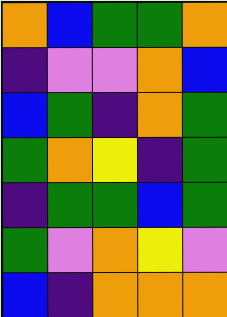[["orange", "blue", "green", "green", "orange"], ["indigo", "violet", "violet", "orange", "blue"], ["blue", "green", "indigo", "orange", "green"], ["green", "orange", "yellow", "indigo", "green"], ["indigo", "green", "green", "blue", "green"], ["green", "violet", "orange", "yellow", "violet"], ["blue", "indigo", "orange", "orange", "orange"]]